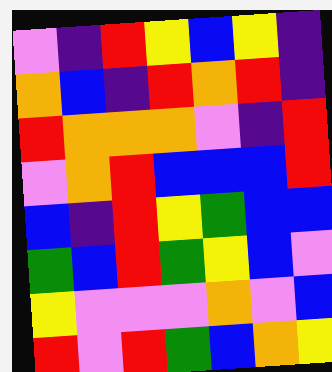[["violet", "indigo", "red", "yellow", "blue", "yellow", "indigo"], ["orange", "blue", "indigo", "red", "orange", "red", "indigo"], ["red", "orange", "orange", "orange", "violet", "indigo", "red"], ["violet", "orange", "red", "blue", "blue", "blue", "red"], ["blue", "indigo", "red", "yellow", "green", "blue", "blue"], ["green", "blue", "red", "green", "yellow", "blue", "violet"], ["yellow", "violet", "violet", "violet", "orange", "violet", "blue"], ["red", "violet", "red", "green", "blue", "orange", "yellow"]]